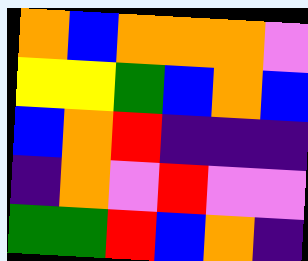[["orange", "blue", "orange", "orange", "orange", "violet"], ["yellow", "yellow", "green", "blue", "orange", "blue"], ["blue", "orange", "red", "indigo", "indigo", "indigo"], ["indigo", "orange", "violet", "red", "violet", "violet"], ["green", "green", "red", "blue", "orange", "indigo"]]